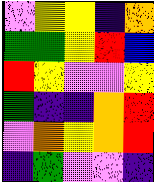[["violet", "yellow", "yellow", "indigo", "orange"], ["green", "green", "yellow", "red", "blue"], ["red", "yellow", "violet", "violet", "yellow"], ["green", "indigo", "indigo", "orange", "red"], ["violet", "orange", "yellow", "orange", "red"], ["indigo", "green", "violet", "violet", "indigo"]]